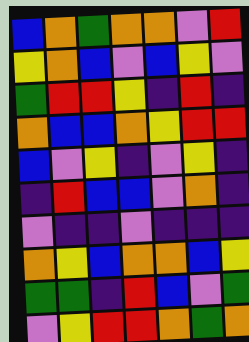[["blue", "orange", "green", "orange", "orange", "violet", "red"], ["yellow", "orange", "blue", "violet", "blue", "yellow", "violet"], ["green", "red", "red", "yellow", "indigo", "red", "indigo"], ["orange", "blue", "blue", "orange", "yellow", "red", "red"], ["blue", "violet", "yellow", "indigo", "violet", "yellow", "indigo"], ["indigo", "red", "blue", "blue", "violet", "orange", "indigo"], ["violet", "indigo", "indigo", "violet", "indigo", "indigo", "indigo"], ["orange", "yellow", "blue", "orange", "orange", "blue", "yellow"], ["green", "green", "indigo", "red", "blue", "violet", "green"], ["violet", "yellow", "red", "red", "orange", "green", "orange"]]